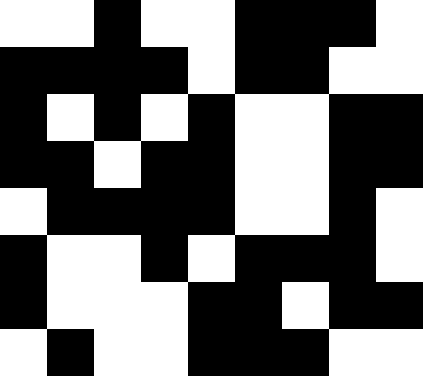[["white", "white", "black", "white", "white", "black", "black", "black", "white"], ["black", "black", "black", "black", "white", "black", "black", "white", "white"], ["black", "white", "black", "white", "black", "white", "white", "black", "black"], ["black", "black", "white", "black", "black", "white", "white", "black", "black"], ["white", "black", "black", "black", "black", "white", "white", "black", "white"], ["black", "white", "white", "black", "white", "black", "black", "black", "white"], ["black", "white", "white", "white", "black", "black", "white", "black", "black"], ["white", "black", "white", "white", "black", "black", "black", "white", "white"]]